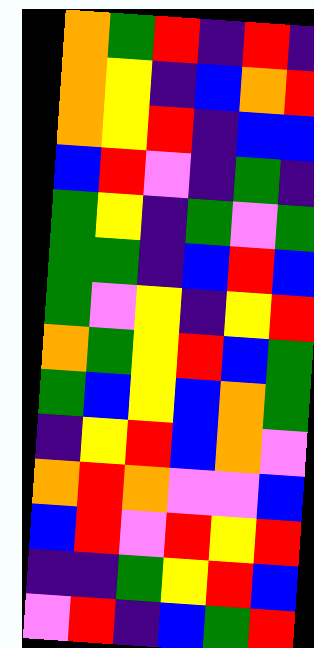[["orange", "green", "red", "indigo", "red", "indigo"], ["orange", "yellow", "indigo", "blue", "orange", "red"], ["orange", "yellow", "red", "indigo", "blue", "blue"], ["blue", "red", "violet", "indigo", "green", "indigo"], ["green", "yellow", "indigo", "green", "violet", "green"], ["green", "green", "indigo", "blue", "red", "blue"], ["green", "violet", "yellow", "indigo", "yellow", "red"], ["orange", "green", "yellow", "red", "blue", "green"], ["green", "blue", "yellow", "blue", "orange", "green"], ["indigo", "yellow", "red", "blue", "orange", "violet"], ["orange", "red", "orange", "violet", "violet", "blue"], ["blue", "red", "violet", "red", "yellow", "red"], ["indigo", "indigo", "green", "yellow", "red", "blue"], ["violet", "red", "indigo", "blue", "green", "red"]]